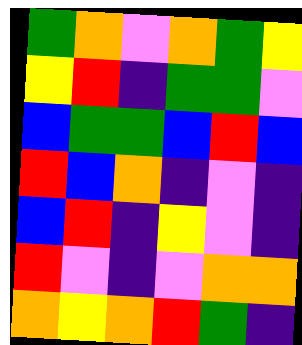[["green", "orange", "violet", "orange", "green", "yellow"], ["yellow", "red", "indigo", "green", "green", "violet"], ["blue", "green", "green", "blue", "red", "blue"], ["red", "blue", "orange", "indigo", "violet", "indigo"], ["blue", "red", "indigo", "yellow", "violet", "indigo"], ["red", "violet", "indigo", "violet", "orange", "orange"], ["orange", "yellow", "orange", "red", "green", "indigo"]]